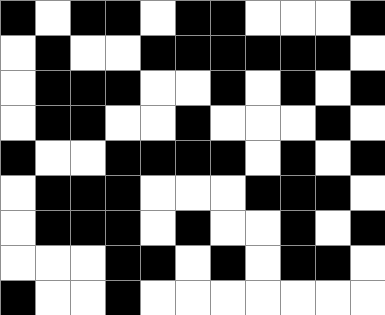[["black", "white", "black", "black", "white", "black", "black", "white", "white", "white", "black"], ["white", "black", "white", "white", "black", "black", "black", "black", "black", "black", "white"], ["white", "black", "black", "black", "white", "white", "black", "white", "black", "white", "black"], ["white", "black", "black", "white", "white", "black", "white", "white", "white", "black", "white"], ["black", "white", "white", "black", "black", "black", "black", "white", "black", "white", "black"], ["white", "black", "black", "black", "white", "white", "white", "black", "black", "black", "white"], ["white", "black", "black", "black", "white", "black", "white", "white", "black", "white", "black"], ["white", "white", "white", "black", "black", "white", "black", "white", "black", "black", "white"], ["black", "white", "white", "black", "white", "white", "white", "white", "white", "white", "white"]]